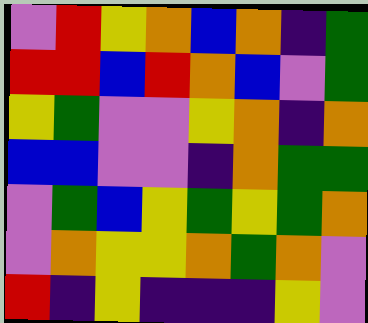[["violet", "red", "yellow", "orange", "blue", "orange", "indigo", "green"], ["red", "red", "blue", "red", "orange", "blue", "violet", "green"], ["yellow", "green", "violet", "violet", "yellow", "orange", "indigo", "orange"], ["blue", "blue", "violet", "violet", "indigo", "orange", "green", "green"], ["violet", "green", "blue", "yellow", "green", "yellow", "green", "orange"], ["violet", "orange", "yellow", "yellow", "orange", "green", "orange", "violet"], ["red", "indigo", "yellow", "indigo", "indigo", "indigo", "yellow", "violet"]]